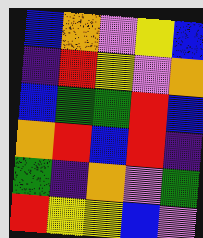[["blue", "orange", "violet", "yellow", "blue"], ["indigo", "red", "yellow", "violet", "orange"], ["blue", "green", "green", "red", "blue"], ["orange", "red", "blue", "red", "indigo"], ["green", "indigo", "orange", "violet", "green"], ["red", "yellow", "yellow", "blue", "violet"]]